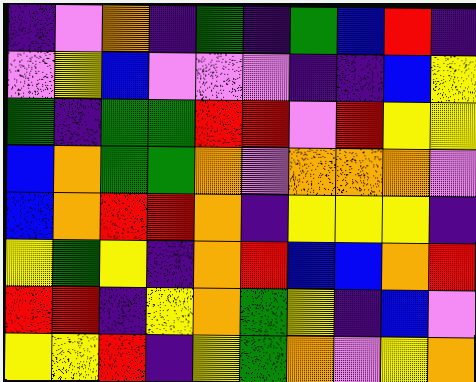[["indigo", "violet", "orange", "indigo", "green", "indigo", "green", "blue", "red", "indigo"], ["violet", "yellow", "blue", "violet", "violet", "violet", "indigo", "indigo", "blue", "yellow"], ["green", "indigo", "green", "green", "red", "red", "violet", "red", "yellow", "yellow"], ["blue", "orange", "green", "green", "orange", "violet", "orange", "orange", "orange", "violet"], ["blue", "orange", "red", "red", "orange", "indigo", "yellow", "yellow", "yellow", "indigo"], ["yellow", "green", "yellow", "indigo", "orange", "red", "blue", "blue", "orange", "red"], ["red", "red", "indigo", "yellow", "orange", "green", "yellow", "indigo", "blue", "violet"], ["yellow", "yellow", "red", "indigo", "yellow", "green", "orange", "violet", "yellow", "orange"]]